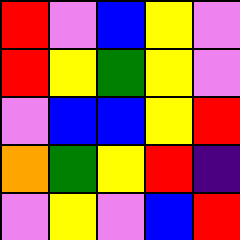[["red", "violet", "blue", "yellow", "violet"], ["red", "yellow", "green", "yellow", "violet"], ["violet", "blue", "blue", "yellow", "red"], ["orange", "green", "yellow", "red", "indigo"], ["violet", "yellow", "violet", "blue", "red"]]